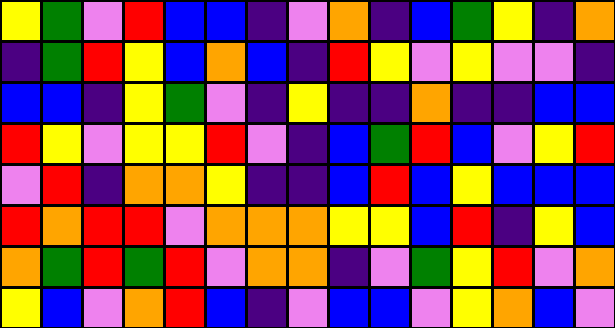[["yellow", "green", "violet", "red", "blue", "blue", "indigo", "violet", "orange", "indigo", "blue", "green", "yellow", "indigo", "orange"], ["indigo", "green", "red", "yellow", "blue", "orange", "blue", "indigo", "red", "yellow", "violet", "yellow", "violet", "violet", "indigo"], ["blue", "blue", "indigo", "yellow", "green", "violet", "indigo", "yellow", "indigo", "indigo", "orange", "indigo", "indigo", "blue", "blue"], ["red", "yellow", "violet", "yellow", "yellow", "red", "violet", "indigo", "blue", "green", "red", "blue", "violet", "yellow", "red"], ["violet", "red", "indigo", "orange", "orange", "yellow", "indigo", "indigo", "blue", "red", "blue", "yellow", "blue", "blue", "blue"], ["red", "orange", "red", "red", "violet", "orange", "orange", "orange", "yellow", "yellow", "blue", "red", "indigo", "yellow", "blue"], ["orange", "green", "red", "green", "red", "violet", "orange", "orange", "indigo", "violet", "green", "yellow", "red", "violet", "orange"], ["yellow", "blue", "violet", "orange", "red", "blue", "indigo", "violet", "blue", "blue", "violet", "yellow", "orange", "blue", "violet"]]